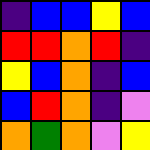[["indigo", "blue", "blue", "yellow", "blue"], ["red", "red", "orange", "red", "indigo"], ["yellow", "blue", "orange", "indigo", "blue"], ["blue", "red", "orange", "indigo", "violet"], ["orange", "green", "orange", "violet", "yellow"]]